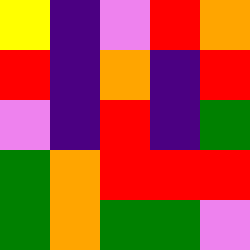[["yellow", "indigo", "violet", "red", "orange"], ["red", "indigo", "orange", "indigo", "red"], ["violet", "indigo", "red", "indigo", "green"], ["green", "orange", "red", "red", "red"], ["green", "orange", "green", "green", "violet"]]